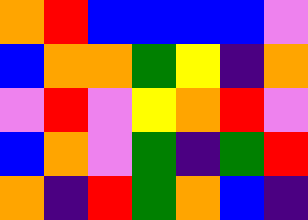[["orange", "red", "blue", "blue", "blue", "blue", "violet"], ["blue", "orange", "orange", "green", "yellow", "indigo", "orange"], ["violet", "red", "violet", "yellow", "orange", "red", "violet"], ["blue", "orange", "violet", "green", "indigo", "green", "red"], ["orange", "indigo", "red", "green", "orange", "blue", "indigo"]]